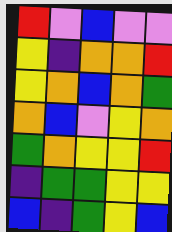[["red", "violet", "blue", "violet", "violet"], ["yellow", "indigo", "orange", "orange", "red"], ["yellow", "orange", "blue", "orange", "green"], ["orange", "blue", "violet", "yellow", "orange"], ["green", "orange", "yellow", "yellow", "red"], ["indigo", "green", "green", "yellow", "yellow"], ["blue", "indigo", "green", "yellow", "blue"]]